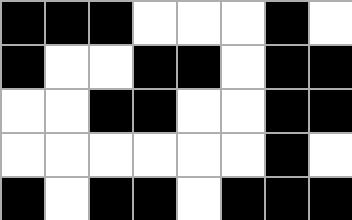[["black", "black", "black", "white", "white", "white", "black", "white"], ["black", "white", "white", "black", "black", "white", "black", "black"], ["white", "white", "black", "black", "white", "white", "black", "black"], ["white", "white", "white", "white", "white", "white", "black", "white"], ["black", "white", "black", "black", "white", "black", "black", "black"]]